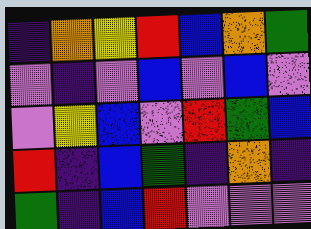[["indigo", "orange", "yellow", "red", "blue", "orange", "green"], ["violet", "indigo", "violet", "blue", "violet", "blue", "violet"], ["violet", "yellow", "blue", "violet", "red", "green", "blue"], ["red", "indigo", "blue", "green", "indigo", "orange", "indigo"], ["green", "indigo", "blue", "red", "violet", "violet", "violet"]]